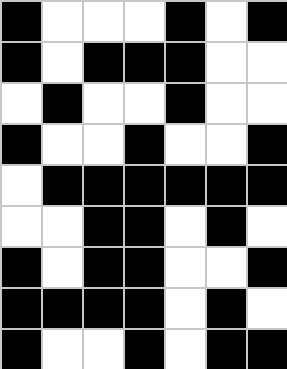[["black", "white", "white", "white", "black", "white", "black"], ["black", "white", "black", "black", "black", "white", "white"], ["white", "black", "white", "white", "black", "white", "white"], ["black", "white", "white", "black", "white", "white", "black"], ["white", "black", "black", "black", "black", "black", "black"], ["white", "white", "black", "black", "white", "black", "white"], ["black", "white", "black", "black", "white", "white", "black"], ["black", "black", "black", "black", "white", "black", "white"], ["black", "white", "white", "black", "white", "black", "black"]]